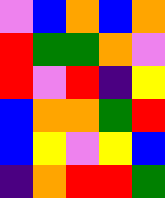[["violet", "blue", "orange", "blue", "orange"], ["red", "green", "green", "orange", "violet"], ["red", "violet", "red", "indigo", "yellow"], ["blue", "orange", "orange", "green", "red"], ["blue", "yellow", "violet", "yellow", "blue"], ["indigo", "orange", "red", "red", "green"]]